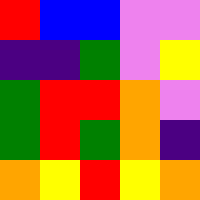[["red", "blue", "blue", "violet", "violet"], ["indigo", "indigo", "green", "violet", "yellow"], ["green", "red", "red", "orange", "violet"], ["green", "red", "green", "orange", "indigo"], ["orange", "yellow", "red", "yellow", "orange"]]